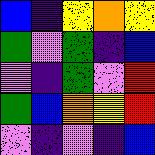[["blue", "indigo", "yellow", "orange", "yellow"], ["green", "violet", "green", "indigo", "blue"], ["violet", "indigo", "green", "violet", "red"], ["green", "blue", "orange", "yellow", "red"], ["violet", "indigo", "violet", "indigo", "blue"]]